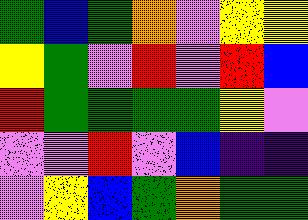[["green", "blue", "green", "orange", "violet", "yellow", "yellow"], ["yellow", "green", "violet", "red", "violet", "red", "blue"], ["red", "green", "green", "green", "green", "yellow", "violet"], ["violet", "violet", "red", "violet", "blue", "indigo", "indigo"], ["violet", "yellow", "blue", "green", "orange", "green", "green"]]